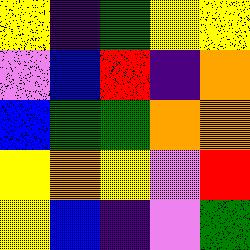[["yellow", "indigo", "green", "yellow", "yellow"], ["violet", "blue", "red", "indigo", "orange"], ["blue", "green", "green", "orange", "orange"], ["yellow", "orange", "yellow", "violet", "red"], ["yellow", "blue", "indigo", "violet", "green"]]